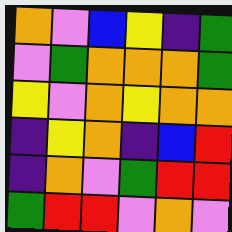[["orange", "violet", "blue", "yellow", "indigo", "green"], ["violet", "green", "orange", "orange", "orange", "green"], ["yellow", "violet", "orange", "yellow", "orange", "orange"], ["indigo", "yellow", "orange", "indigo", "blue", "red"], ["indigo", "orange", "violet", "green", "red", "red"], ["green", "red", "red", "violet", "orange", "violet"]]